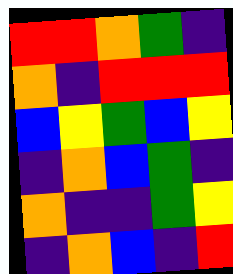[["red", "red", "orange", "green", "indigo"], ["orange", "indigo", "red", "red", "red"], ["blue", "yellow", "green", "blue", "yellow"], ["indigo", "orange", "blue", "green", "indigo"], ["orange", "indigo", "indigo", "green", "yellow"], ["indigo", "orange", "blue", "indigo", "red"]]